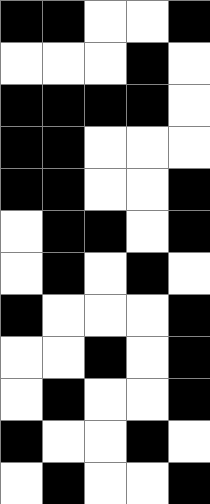[["black", "black", "white", "white", "black"], ["white", "white", "white", "black", "white"], ["black", "black", "black", "black", "white"], ["black", "black", "white", "white", "white"], ["black", "black", "white", "white", "black"], ["white", "black", "black", "white", "black"], ["white", "black", "white", "black", "white"], ["black", "white", "white", "white", "black"], ["white", "white", "black", "white", "black"], ["white", "black", "white", "white", "black"], ["black", "white", "white", "black", "white"], ["white", "black", "white", "white", "black"]]